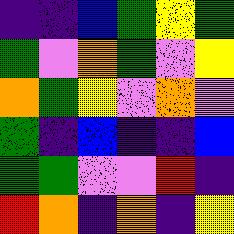[["indigo", "indigo", "blue", "green", "yellow", "green"], ["green", "violet", "orange", "green", "violet", "yellow"], ["orange", "green", "yellow", "violet", "orange", "violet"], ["green", "indigo", "blue", "indigo", "indigo", "blue"], ["green", "green", "violet", "violet", "red", "indigo"], ["red", "orange", "indigo", "orange", "indigo", "yellow"]]